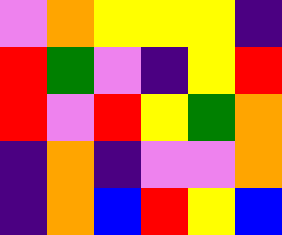[["violet", "orange", "yellow", "yellow", "yellow", "indigo"], ["red", "green", "violet", "indigo", "yellow", "red"], ["red", "violet", "red", "yellow", "green", "orange"], ["indigo", "orange", "indigo", "violet", "violet", "orange"], ["indigo", "orange", "blue", "red", "yellow", "blue"]]